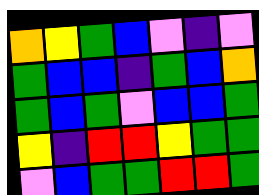[["orange", "yellow", "green", "blue", "violet", "indigo", "violet"], ["green", "blue", "blue", "indigo", "green", "blue", "orange"], ["green", "blue", "green", "violet", "blue", "blue", "green"], ["yellow", "indigo", "red", "red", "yellow", "green", "green"], ["violet", "blue", "green", "green", "red", "red", "green"]]